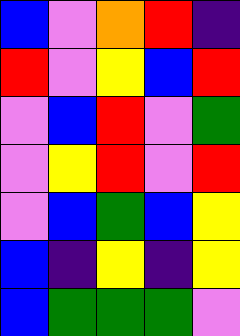[["blue", "violet", "orange", "red", "indigo"], ["red", "violet", "yellow", "blue", "red"], ["violet", "blue", "red", "violet", "green"], ["violet", "yellow", "red", "violet", "red"], ["violet", "blue", "green", "blue", "yellow"], ["blue", "indigo", "yellow", "indigo", "yellow"], ["blue", "green", "green", "green", "violet"]]